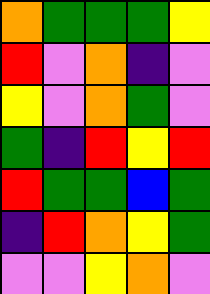[["orange", "green", "green", "green", "yellow"], ["red", "violet", "orange", "indigo", "violet"], ["yellow", "violet", "orange", "green", "violet"], ["green", "indigo", "red", "yellow", "red"], ["red", "green", "green", "blue", "green"], ["indigo", "red", "orange", "yellow", "green"], ["violet", "violet", "yellow", "orange", "violet"]]